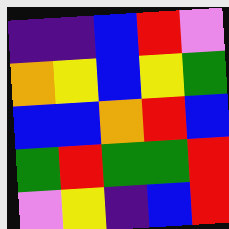[["indigo", "indigo", "blue", "red", "violet"], ["orange", "yellow", "blue", "yellow", "green"], ["blue", "blue", "orange", "red", "blue"], ["green", "red", "green", "green", "red"], ["violet", "yellow", "indigo", "blue", "red"]]